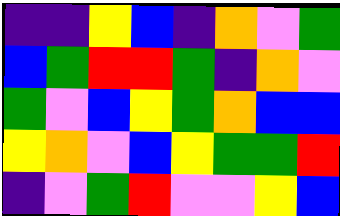[["indigo", "indigo", "yellow", "blue", "indigo", "orange", "violet", "green"], ["blue", "green", "red", "red", "green", "indigo", "orange", "violet"], ["green", "violet", "blue", "yellow", "green", "orange", "blue", "blue"], ["yellow", "orange", "violet", "blue", "yellow", "green", "green", "red"], ["indigo", "violet", "green", "red", "violet", "violet", "yellow", "blue"]]